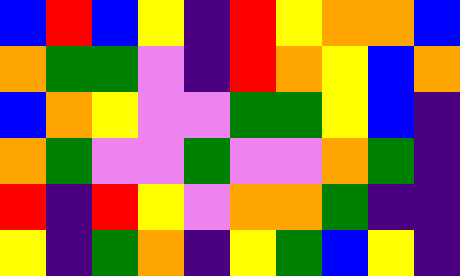[["blue", "red", "blue", "yellow", "indigo", "red", "yellow", "orange", "orange", "blue"], ["orange", "green", "green", "violet", "indigo", "red", "orange", "yellow", "blue", "orange"], ["blue", "orange", "yellow", "violet", "violet", "green", "green", "yellow", "blue", "indigo"], ["orange", "green", "violet", "violet", "green", "violet", "violet", "orange", "green", "indigo"], ["red", "indigo", "red", "yellow", "violet", "orange", "orange", "green", "indigo", "indigo"], ["yellow", "indigo", "green", "orange", "indigo", "yellow", "green", "blue", "yellow", "indigo"]]